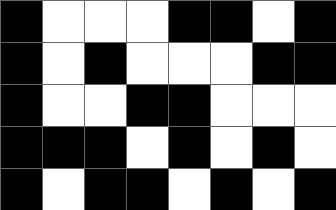[["black", "white", "white", "white", "black", "black", "white", "black"], ["black", "white", "black", "white", "white", "white", "black", "black"], ["black", "white", "white", "black", "black", "white", "white", "white"], ["black", "black", "black", "white", "black", "white", "black", "white"], ["black", "white", "black", "black", "white", "black", "white", "black"]]